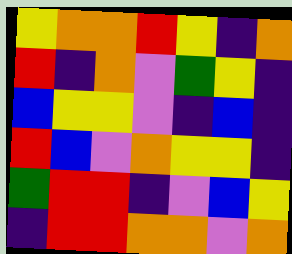[["yellow", "orange", "orange", "red", "yellow", "indigo", "orange"], ["red", "indigo", "orange", "violet", "green", "yellow", "indigo"], ["blue", "yellow", "yellow", "violet", "indigo", "blue", "indigo"], ["red", "blue", "violet", "orange", "yellow", "yellow", "indigo"], ["green", "red", "red", "indigo", "violet", "blue", "yellow"], ["indigo", "red", "red", "orange", "orange", "violet", "orange"]]